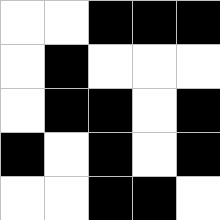[["white", "white", "black", "black", "black"], ["white", "black", "white", "white", "white"], ["white", "black", "black", "white", "black"], ["black", "white", "black", "white", "black"], ["white", "white", "black", "black", "white"]]